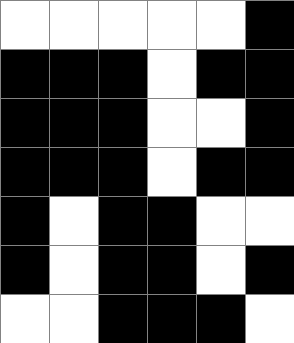[["white", "white", "white", "white", "white", "black"], ["black", "black", "black", "white", "black", "black"], ["black", "black", "black", "white", "white", "black"], ["black", "black", "black", "white", "black", "black"], ["black", "white", "black", "black", "white", "white"], ["black", "white", "black", "black", "white", "black"], ["white", "white", "black", "black", "black", "white"]]